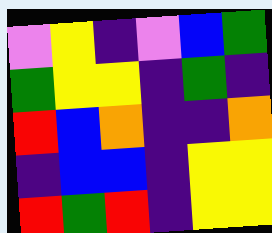[["violet", "yellow", "indigo", "violet", "blue", "green"], ["green", "yellow", "yellow", "indigo", "green", "indigo"], ["red", "blue", "orange", "indigo", "indigo", "orange"], ["indigo", "blue", "blue", "indigo", "yellow", "yellow"], ["red", "green", "red", "indigo", "yellow", "yellow"]]